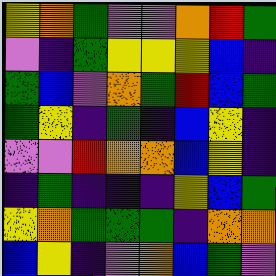[["yellow", "orange", "green", "violet", "violet", "orange", "red", "green"], ["violet", "indigo", "green", "yellow", "yellow", "yellow", "blue", "indigo"], ["green", "blue", "violet", "orange", "green", "red", "blue", "green"], ["green", "yellow", "indigo", "green", "indigo", "blue", "yellow", "indigo"], ["violet", "violet", "red", "orange", "orange", "blue", "yellow", "indigo"], ["indigo", "green", "indigo", "indigo", "indigo", "yellow", "blue", "green"], ["yellow", "orange", "green", "green", "green", "indigo", "orange", "orange"], ["blue", "yellow", "indigo", "violet", "orange", "blue", "green", "violet"]]